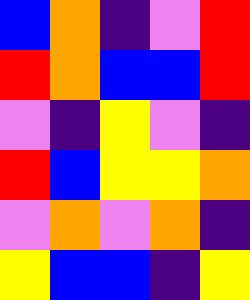[["blue", "orange", "indigo", "violet", "red"], ["red", "orange", "blue", "blue", "red"], ["violet", "indigo", "yellow", "violet", "indigo"], ["red", "blue", "yellow", "yellow", "orange"], ["violet", "orange", "violet", "orange", "indigo"], ["yellow", "blue", "blue", "indigo", "yellow"]]